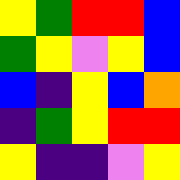[["yellow", "green", "red", "red", "blue"], ["green", "yellow", "violet", "yellow", "blue"], ["blue", "indigo", "yellow", "blue", "orange"], ["indigo", "green", "yellow", "red", "red"], ["yellow", "indigo", "indigo", "violet", "yellow"]]